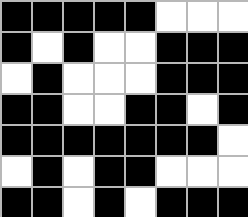[["black", "black", "black", "black", "black", "white", "white", "white"], ["black", "white", "black", "white", "white", "black", "black", "black"], ["white", "black", "white", "white", "white", "black", "black", "black"], ["black", "black", "white", "white", "black", "black", "white", "black"], ["black", "black", "black", "black", "black", "black", "black", "white"], ["white", "black", "white", "black", "black", "white", "white", "white"], ["black", "black", "white", "black", "white", "black", "black", "black"]]